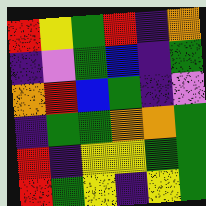[["red", "yellow", "green", "red", "indigo", "orange"], ["indigo", "violet", "green", "blue", "indigo", "green"], ["orange", "red", "blue", "green", "indigo", "violet"], ["indigo", "green", "green", "orange", "orange", "green"], ["red", "indigo", "yellow", "yellow", "green", "green"], ["red", "green", "yellow", "indigo", "yellow", "green"]]